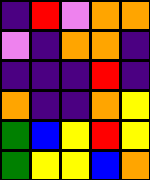[["indigo", "red", "violet", "orange", "orange"], ["violet", "indigo", "orange", "orange", "indigo"], ["indigo", "indigo", "indigo", "red", "indigo"], ["orange", "indigo", "indigo", "orange", "yellow"], ["green", "blue", "yellow", "red", "yellow"], ["green", "yellow", "yellow", "blue", "orange"]]